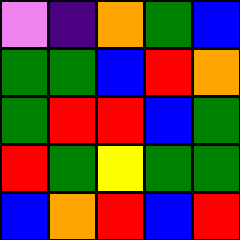[["violet", "indigo", "orange", "green", "blue"], ["green", "green", "blue", "red", "orange"], ["green", "red", "red", "blue", "green"], ["red", "green", "yellow", "green", "green"], ["blue", "orange", "red", "blue", "red"]]